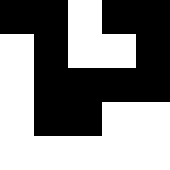[["black", "black", "white", "black", "black"], ["white", "black", "white", "white", "black"], ["white", "black", "black", "black", "black"], ["white", "black", "black", "white", "white"], ["white", "white", "white", "white", "white"]]